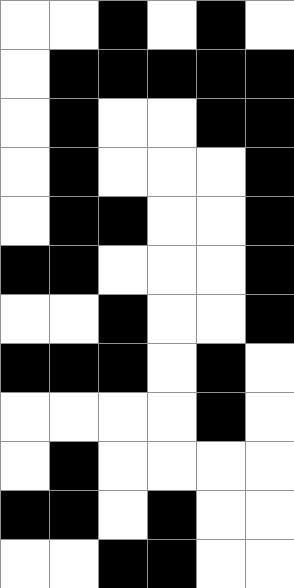[["white", "white", "black", "white", "black", "white"], ["white", "black", "black", "black", "black", "black"], ["white", "black", "white", "white", "black", "black"], ["white", "black", "white", "white", "white", "black"], ["white", "black", "black", "white", "white", "black"], ["black", "black", "white", "white", "white", "black"], ["white", "white", "black", "white", "white", "black"], ["black", "black", "black", "white", "black", "white"], ["white", "white", "white", "white", "black", "white"], ["white", "black", "white", "white", "white", "white"], ["black", "black", "white", "black", "white", "white"], ["white", "white", "black", "black", "white", "white"]]